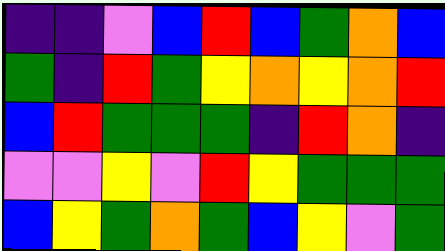[["indigo", "indigo", "violet", "blue", "red", "blue", "green", "orange", "blue"], ["green", "indigo", "red", "green", "yellow", "orange", "yellow", "orange", "red"], ["blue", "red", "green", "green", "green", "indigo", "red", "orange", "indigo"], ["violet", "violet", "yellow", "violet", "red", "yellow", "green", "green", "green"], ["blue", "yellow", "green", "orange", "green", "blue", "yellow", "violet", "green"]]